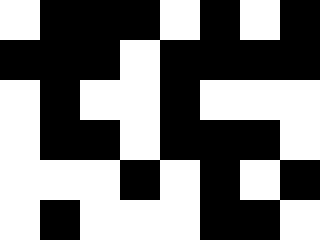[["white", "black", "black", "black", "white", "black", "white", "black"], ["black", "black", "black", "white", "black", "black", "black", "black"], ["white", "black", "white", "white", "black", "white", "white", "white"], ["white", "black", "black", "white", "black", "black", "black", "white"], ["white", "white", "white", "black", "white", "black", "white", "black"], ["white", "black", "white", "white", "white", "black", "black", "white"]]